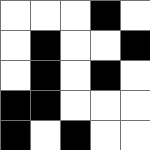[["white", "white", "white", "black", "white"], ["white", "black", "white", "white", "black"], ["white", "black", "white", "black", "white"], ["black", "black", "white", "white", "white"], ["black", "white", "black", "white", "white"]]